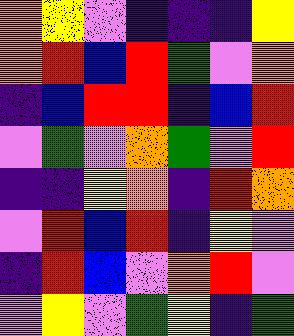[["orange", "yellow", "violet", "indigo", "indigo", "indigo", "yellow"], ["orange", "red", "blue", "red", "green", "violet", "orange"], ["indigo", "blue", "red", "red", "indigo", "blue", "red"], ["violet", "green", "violet", "orange", "green", "violet", "red"], ["indigo", "indigo", "yellow", "orange", "indigo", "red", "orange"], ["violet", "red", "blue", "red", "indigo", "yellow", "violet"], ["indigo", "red", "blue", "violet", "orange", "red", "violet"], ["violet", "yellow", "violet", "green", "yellow", "indigo", "green"]]